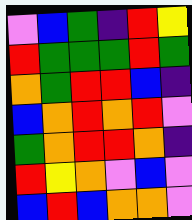[["violet", "blue", "green", "indigo", "red", "yellow"], ["red", "green", "green", "green", "red", "green"], ["orange", "green", "red", "red", "blue", "indigo"], ["blue", "orange", "red", "orange", "red", "violet"], ["green", "orange", "red", "red", "orange", "indigo"], ["red", "yellow", "orange", "violet", "blue", "violet"], ["blue", "red", "blue", "orange", "orange", "violet"]]